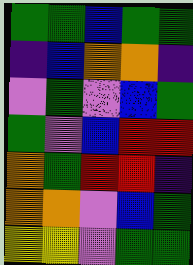[["green", "green", "blue", "green", "green"], ["indigo", "blue", "orange", "orange", "indigo"], ["violet", "green", "violet", "blue", "green"], ["green", "violet", "blue", "red", "red"], ["orange", "green", "red", "red", "indigo"], ["orange", "orange", "violet", "blue", "green"], ["yellow", "yellow", "violet", "green", "green"]]